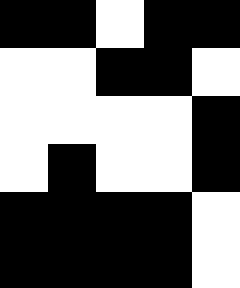[["black", "black", "white", "black", "black"], ["white", "white", "black", "black", "white"], ["white", "white", "white", "white", "black"], ["white", "black", "white", "white", "black"], ["black", "black", "black", "black", "white"], ["black", "black", "black", "black", "white"]]